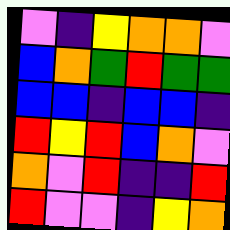[["violet", "indigo", "yellow", "orange", "orange", "violet"], ["blue", "orange", "green", "red", "green", "green"], ["blue", "blue", "indigo", "blue", "blue", "indigo"], ["red", "yellow", "red", "blue", "orange", "violet"], ["orange", "violet", "red", "indigo", "indigo", "red"], ["red", "violet", "violet", "indigo", "yellow", "orange"]]